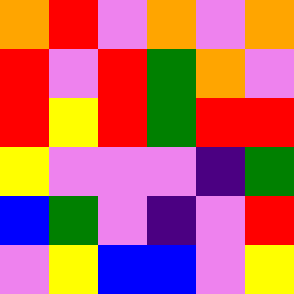[["orange", "red", "violet", "orange", "violet", "orange"], ["red", "violet", "red", "green", "orange", "violet"], ["red", "yellow", "red", "green", "red", "red"], ["yellow", "violet", "violet", "violet", "indigo", "green"], ["blue", "green", "violet", "indigo", "violet", "red"], ["violet", "yellow", "blue", "blue", "violet", "yellow"]]